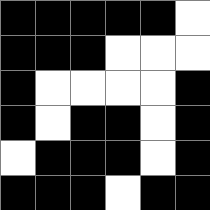[["black", "black", "black", "black", "black", "white"], ["black", "black", "black", "white", "white", "white"], ["black", "white", "white", "white", "white", "black"], ["black", "white", "black", "black", "white", "black"], ["white", "black", "black", "black", "white", "black"], ["black", "black", "black", "white", "black", "black"]]